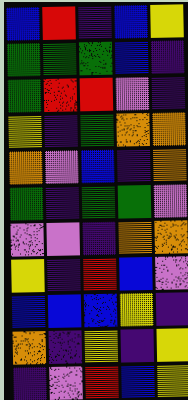[["blue", "red", "indigo", "blue", "yellow"], ["green", "green", "green", "blue", "indigo"], ["green", "red", "red", "violet", "indigo"], ["yellow", "indigo", "green", "orange", "orange"], ["orange", "violet", "blue", "indigo", "orange"], ["green", "indigo", "green", "green", "violet"], ["violet", "violet", "indigo", "orange", "orange"], ["yellow", "indigo", "red", "blue", "violet"], ["blue", "blue", "blue", "yellow", "indigo"], ["orange", "indigo", "yellow", "indigo", "yellow"], ["indigo", "violet", "red", "blue", "yellow"]]